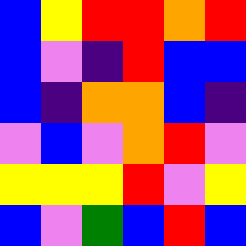[["blue", "yellow", "red", "red", "orange", "red"], ["blue", "violet", "indigo", "red", "blue", "blue"], ["blue", "indigo", "orange", "orange", "blue", "indigo"], ["violet", "blue", "violet", "orange", "red", "violet"], ["yellow", "yellow", "yellow", "red", "violet", "yellow"], ["blue", "violet", "green", "blue", "red", "blue"]]